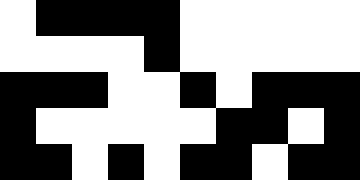[["white", "black", "black", "black", "black", "white", "white", "white", "white", "white"], ["white", "white", "white", "white", "black", "white", "white", "white", "white", "white"], ["black", "black", "black", "white", "white", "black", "white", "black", "black", "black"], ["black", "white", "white", "white", "white", "white", "black", "black", "white", "black"], ["black", "black", "white", "black", "white", "black", "black", "white", "black", "black"]]